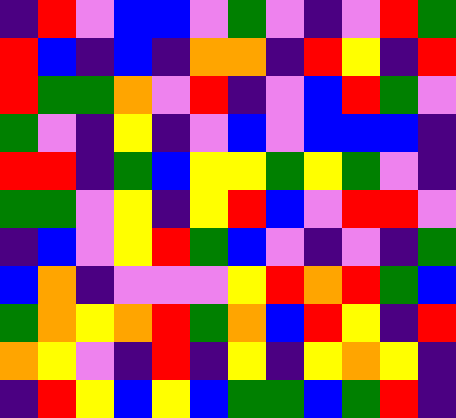[["indigo", "red", "violet", "blue", "blue", "violet", "green", "violet", "indigo", "violet", "red", "green"], ["red", "blue", "indigo", "blue", "indigo", "orange", "orange", "indigo", "red", "yellow", "indigo", "red"], ["red", "green", "green", "orange", "violet", "red", "indigo", "violet", "blue", "red", "green", "violet"], ["green", "violet", "indigo", "yellow", "indigo", "violet", "blue", "violet", "blue", "blue", "blue", "indigo"], ["red", "red", "indigo", "green", "blue", "yellow", "yellow", "green", "yellow", "green", "violet", "indigo"], ["green", "green", "violet", "yellow", "indigo", "yellow", "red", "blue", "violet", "red", "red", "violet"], ["indigo", "blue", "violet", "yellow", "red", "green", "blue", "violet", "indigo", "violet", "indigo", "green"], ["blue", "orange", "indigo", "violet", "violet", "violet", "yellow", "red", "orange", "red", "green", "blue"], ["green", "orange", "yellow", "orange", "red", "green", "orange", "blue", "red", "yellow", "indigo", "red"], ["orange", "yellow", "violet", "indigo", "red", "indigo", "yellow", "indigo", "yellow", "orange", "yellow", "indigo"], ["indigo", "red", "yellow", "blue", "yellow", "blue", "green", "green", "blue", "green", "red", "indigo"]]